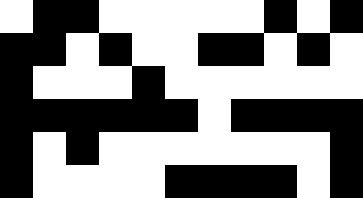[["white", "black", "black", "white", "white", "white", "white", "white", "black", "white", "black"], ["black", "black", "white", "black", "white", "white", "black", "black", "white", "black", "white"], ["black", "white", "white", "white", "black", "white", "white", "white", "white", "white", "white"], ["black", "black", "black", "black", "black", "black", "white", "black", "black", "black", "black"], ["black", "white", "black", "white", "white", "white", "white", "white", "white", "white", "black"], ["black", "white", "white", "white", "white", "black", "black", "black", "black", "white", "black"]]